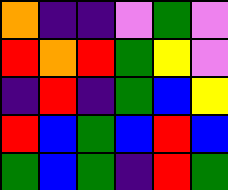[["orange", "indigo", "indigo", "violet", "green", "violet"], ["red", "orange", "red", "green", "yellow", "violet"], ["indigo", "red", "indigo", "green", "blue", "yellow"], ["red", "blue", "green", "blue", "red", "blue"], ["green", "blue", "green", "indigo", "red", "green"]]